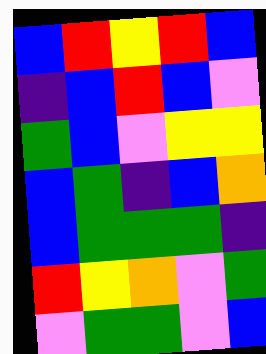[["blue", "red", "yellow", "red", "blue"], ["indigo", "blue", "red", "blue", "violet"], ["green", "blue", "violet", "yellow", "yellow"], ["blue", "green", "indigo", "blue", "orange"], ["blue", "green", "green", "green", "indigo"], ["red", "yellow", "orange", "violet", "green"], ["violet", "green", "green", "violet", "blue"]]